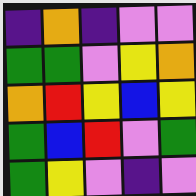[["indigo", "orange", "indigo", "violet", "violet"], ["green", "green", "violet", "yellow", "orange"], ["orange", "red", "yellow", "blue", "yellow"], ["green", "blue", "red", "violet", "green"], ["green", "yellow", "violet", "indigo", "violet"]]